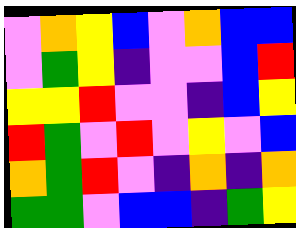[["violet", "orange", "yellow", "blue", "violet", "orange", "blue", "blue"], ["violet", "green", "yellow", "indigo", "violet", "violet", "blue", "red"], ["yellow", "yellow", "red", "violet", "violet", "indigo", "blue", "yellow"], ["red", "green", "violet", "red", "violet", "yellow", "violet", "blue"], ["orange", "green", "red", "violet", "indigo", "orange", "indigo", "orange"], ["green", "green", "violet", "blue", "blue", "indigo", "green", "yellow"]]